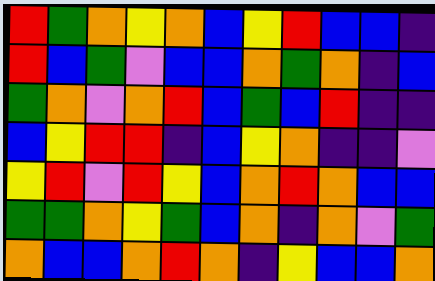[["red", "green", "orange", "yellow", "orange", "blue", "yellow", "red", "blue", "blue", "indigo"], ["red", "blue", "green", "violet", "blue", "blue", "orange", "green", "orange", "indigo", "blue"], ["green", "orange", "violet", "orange", "red", "blue", "green", "blue", "red", "indigo", "indigo"], ["blue", "yellow", "red", "red", "indigo", "blue", "yellow", "orange", "indigo", "indigo", "violet"], ["yellow", "red", "violet", "red", "yellow", "blue", "orange", "red", "orange", "blue", "blue"], ["green", "green", "orange", "yellow", "green", "blue", "orange", "indigo", "orange", "violet", "green"], ["orange", "blue", "blue", "orange", "red", "orange", "indigo", "yellow", "blue", "blue", "orange"]]